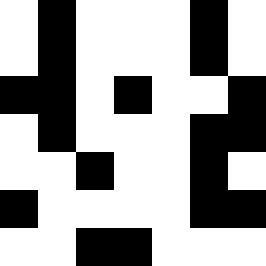[["white", "black", "white", "white", "white", "black", "white"], ["white", "black", "white", "white", "white", "black", "white"], ["black", "black", "white", "black", "white", "white", "black"], ["white", "black", "white", "white", "white", "black", "black"], ["white", "white", "black", "white", "white", "black", "white"], ["black", "white", "white", "white", "white", "black", "black"], ["white", "white", "black", "black", "white", "white", "white"]]